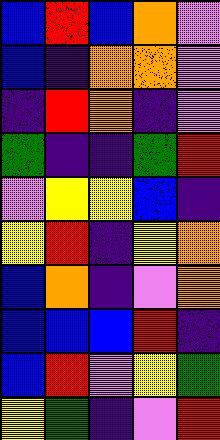[["blue", "red", "blue", "orange", "violet"], ["blue", "indigo", "orange", "orange", "violet"], ["indigo", "red", "orange", "indigo", "violet"], ["green", "indigo", "indigo", "green", "red"], ["violet", "yellow", "yellow", "blue", "indigo"], ["yellow", "red", "indigo", "yellow", "orange"], ["blue", "orange", "indigo", "violet", "orange"], ["blue", "blue", "blue", "red", "indigo"], ["blue", "red", "violet", "yellow", "green"], ["yellow", "green", "indigo", "violet", "red"]]